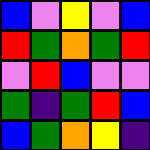[["blue", "violet", "yellow", "violet", "blue"], ["red", "green", "orange", "green", "red"], ["violet", "red", "blue", "violet", "violet"], ["green", "indigo", "green", "red", "blue"], ["blue", "green", "orange", "yellow", "indigo"]]